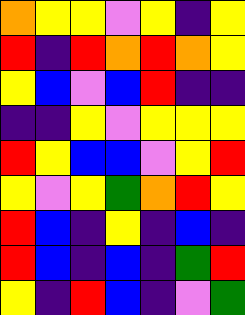[["orange", "yellow", "yellow", "violet", "yellow", "indigo", "yellow"], ["red", "indigo", "red", "orange", "red", "orange", "yellow"], ["yellow", "blue", "violet", "blue", "red", "indigo", "indigo"], ["indigo", "indigo", "yellow", "violet", "yellow", "yellow", "yellow"], ["red", "yellow", "blue", "blue", "violet", "yellow", "red"], ["yellow", "violet", "yellow", "green", "orange", "red", "yellow"], ["red", "blue", "indigo", "yellow", "indigo", "blue", "indigo"], ["red", "blue", "indigo", "blue", "indigo", "green", "red"], ["yellow", "indigo", "red", "blue", "indigo", "violet", "green"]]